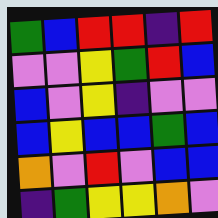[["green", "blue", "red", "red", "indigo", "red"], ["violet", "violet", "yellow", "green", "red", "blue"], ["blue", "violet", "yellow", "indigo", "violet", "violet"], ["blue", "yellow", "blue", "blue", "green", "blue"], ["orange", "violet", "red", "violet", "blue", "blue"], ["indigo", "green", "yellow", "yellow", "orange", "violet"]]